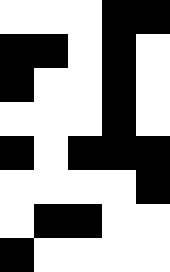[["white", "white", "white", "black", "black"], ["black", "black", "white", "black", "white"], ["black", "white", "white", "black", "white"], ["white", "white", "white", "black", "white"], ["black", "white", "black", "black", "black"], ["white", "white", "white", "white", "black"], ["white", "black", "black", "white", "white"], ["black", "white", "white", "white", "white"]]